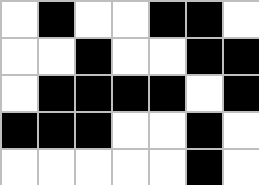[["white", "black", "white", "white", "black", "black", "white"], ["white", "white", "black", "white", "white", "black", "black"], ["white", "black", "black", "black", "black", "white", "black"], ["black", "black", "black", "white", "white", "black", "white"], ["white", "white", "white", "white", "white", "black", "white"]]